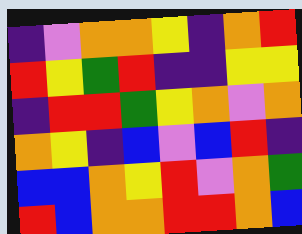[["indigo", "violet", "orange", "orange", "yellow", "indigo", "orange", "red"], ["red", "yellow", "green", "red", "indigo", "indigo", "yellow", "yellow"], ["indigo", "red", "red", "green", "yellow", "orange", "violet", "orange"], ["orange", "yellow", "indigo", "blue", "violet", "blue", "red", "indigo"], ["blue", "blue", "orange", "yellow", "red", "violet", "orange", "green"], ["red", "blue", "orange", "orange", "red", "red", "orange", "blue"]]